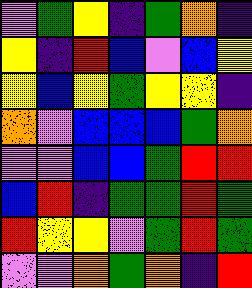[["violet", "green", "yellow", "indigo", "green", "orange", "indigo"], ["yellow", "indigo", "red", "blue", "violet", "blue", "yellow"], ["yellow", "blue", "yellow", "green", "yellow", "yellow", "indigo"], ["orange", "violet", "blue", "blue", "blue", "green", "orange"], ["violet", "violet", "blue", "blue", "green", "red", "red"], ["blue", "red", "indigo", "green", "green", "red", "green"], ["red", "yellow", "yellow", "violet", "green", "red", "green"], ["violet", "violet", "orange", "green", "orange", "indigo", "red"]]